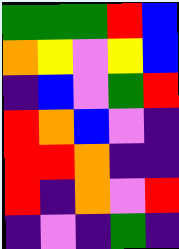[["green", "green", "green", "red", "blue"], ["orange", "yellow", "violet", "yellow", "blue"], ["indigo", "blue", "violet", "green", "red"], ["red", "orange", "blue", "violet", "indigo"], ["red", "red", "orange", "indigo", "indigo"], ["red", "indigo", "orange", "violet", "red"], ["indigo", "violet", "indigo", "green", "indigo"]]